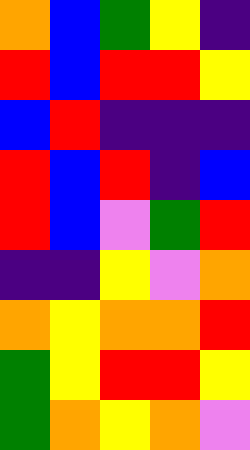[["orange", "blue", "green", "yellow", "indigo"], ["red", "blue", "red", "red", "yellow"], ["blue", "red", "indigo", "indigo", "indigo"], ["red", "blue", "red", "indigo", "blue"], ["red", "blue", "violet", "green", "red"], ["indigo", "indigo", "yellow", "violet", "orange"], ["orange", "yellow", "orange", "orange", "red"], ["green", "yellow", "red", "red", "yellow"], ["green", "orange", "yellow", "orange", "violet"]]